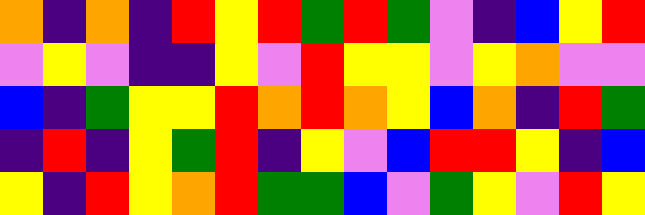[["orange", "indigo", "orange", "indigo", "red", "yellow", "red", "green", "red", "green", "violet", "indigo", "blue", "yellow", "red"], ["violet", "yellow", "violet", "indigo", "indigo", "yellow", "violet", "red", "yellow", "yellow", "violet", "yellow", "orange", "violet", "violet"], ["blue", "indigo", "green", "yellow", "yellow", "red", "orange", "red", "orange", "yellow", "blue", "orange", "indigo", "red", "green"], ["indigo", "red", "indigo", "yellow", "green", "red", "indigo", "yellow", "violet", "blue", "red", "red", "yellow", "indigo", "blue"], ["yellow", "indigo", "red", "yellow", "orange", "red", "green", "green", "blue", "violet", "green", "yellow", "violet", "red", "yellow"]]